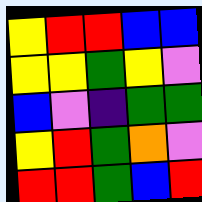[["yellow", "red", "red", "blue", "blue"], ["yellow", "yellow", "green", "yellow", "violet"], ["blue", "violet", "indigo", "green", "green"], ["yellow", "red", "green", "orange", "violet"], ["red", "red", "green", "blue", "red"]]